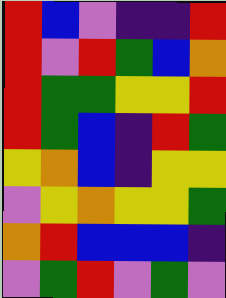[["red", "blue", "violet", "indigo", "indigo", "red"], ["red", "violet", "red", "green", "blue", "orange"], ["red", "green", "green", "yellow", "yellow", "red"], ["red", "green", "blue", "indigo", "red", "green"], ["yellow", "orange", "blue", "indigo", "yellow", "yellow"], ["violet", "yellow", "orange", "yellow", "yellow", "green"], ["orange", "red", "blue", "blue", "blue", "indigo"], ["violet", "green", "red", "violet", "green", "violet"]]